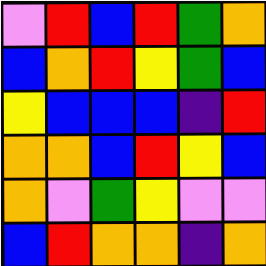[["violet", "red", "blue", "red", "green", "orange"], ["blue", "orange", "red", "yellow", "green", "blue"], ["yellow", "blue", "blue", "blue", "indigo", "red"], ["orange", "orange", "blue", "red", "yellow", "blue"], ["orange", "violet", "green", "yellow", "violet", "violet"], ["blue", "red", "orange", "orange", "indigo", "orange"]]